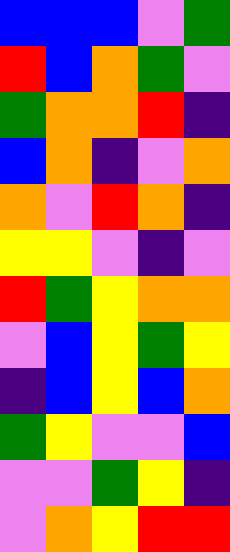[["blue", "blue", "blue", "violet", "green"], ["red", "blue", "orange", "green", "violet"], ["green", "orange", "orange", "red", "indigo"], ["blue", "orange", "indigo", "violet", "orange"], ["orange", "violet", "red", "orange", "indigo"], ["yellow", "yellow", "violet", "indigo", "violet"], ["red", "green", "yellow", "orange", "orange"], ["violet", "blue", "yellow", "green", "yellow"], ["indigo", "blue", "yellow", "blue", "orange"], ["green", "yellow", "violet", "violet", "blue"], ["violet", "violet", "green", "yellow", "indigo"], ["violet", "orange", "yellow", "red", "red"]]